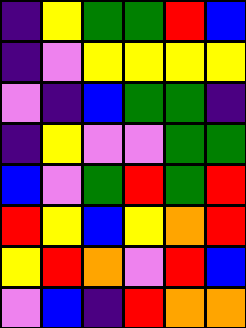[["indigo", "yellow", "green", "green", "red", "blue"], ["indigo", "violet", "yellow", "yellow", "yellow", "yellow"], ["violet", "indigo", "blue", "green", "green", "indigo"], ["indigo", "yellow", "violet", "violet", "green", "green"], ["blue", "violet", "green", "red", "green", "red"], ["red", "yellow", "blue", "yellow", "orange", "red"], ["yellow", "red", "orange", "violet", "red", "blue"], ["violet", "blue", "indigo", "red", "orange", "orange"]]